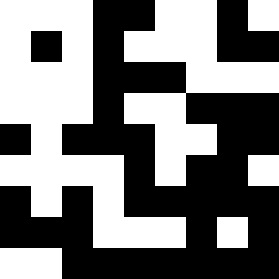[["white", "white", "white", "black", "black", "white", "white", "black", "white"], ["white", "black", "white", "black", "white", "white", "white", "black", "black"], ["white", "white", "white", "black", "black", "black", "white", "white", "white"], ["white", "white", "white", "black", "white", "white", "black", "black", "black"], ["black", "white", "black", "black", "black", "white", "white", "black", "black"], ["white", "white", "white", "white", "black", "white", "black", "black", "white"], ["black", "white", "black", "white", "black", "black", "black", "black", "black"], ["black", "black", "black", "white", "white", "white", "black", "white", "black"], ["white", "white", "black", "black", "black", "black", "black", "black", "black"]]